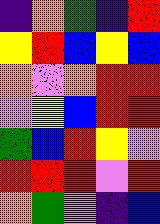[["indigo", "orange", "green", "indigo", "red"], ["yellow", "red", "blue", "yellow", "blue"], ["orange", "violet", "orange", "red", "red"], ["violet", "yellow", "blue", "red", "red"], ["green", "blue", "red", "yellow", "violet"], ["red", "red", "red", "violet", "red"], ["orange", "green", "violet", "indigo", "blue"]]